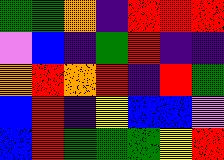[["green", "green", "orange", "indigo", "red", "red", "red"], ["violet", "blue", "indigo", "green", "red", "indigo", "indigo"], ["orange", "red", "orange", "red", "indigo", "red", "green"], ["blue", "red", "indigo", "yellow", "blue", "blue", "violet"], ["blue", "red", "green", "green", "green", "yellow", "red"]]